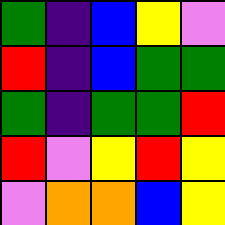[["green", "indigo", "blue", "yellow", "violet"], ["red", "indigo", "blue", "green", "green"], ["green", "indigo", "green", "green", "red"], ["red", "violet", "yellow", "red", "yellow"], ["violet", "orange", "orange", "blue", "yellow"]]